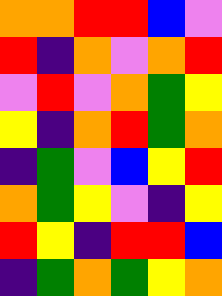[["orange", "orange", "red", "red", "blue", "violet"], ["red", "indigo", "orange", "violet", "orange", "red"], ["violet", "red", "violet", "orange", "green", "yellow"], ["yellow", "indigo", "orange", "red", "green", "orange"], ["indigo", "green", "violet", "blue", "yellow", "red"], ["orange", "green", "yellow", "violet", "indigo", "yellow"], ["red", "yellow", "indigo", "red", "red", "blue"], ["indigo", "green", "orange", "green", "yellow", "orange"]]